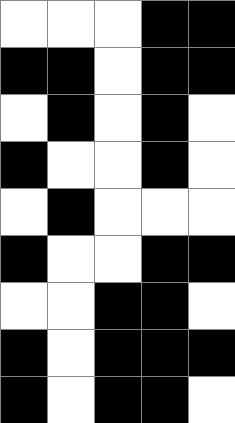[["white", "white", "white", "black", "black"], ["black", "black", "white", "black", "black"], ["white", "black", "white", "black", "white"], ["black", "white", "white", "black", "white"], ["white", "black", "white", "white", "white"], ["black", "white", "white", "black", "black"], ["white", "white", "black", "black", "white"], ["black", "white", "black", "black", "black"], ["black", "white", "black", "black", "white"]]